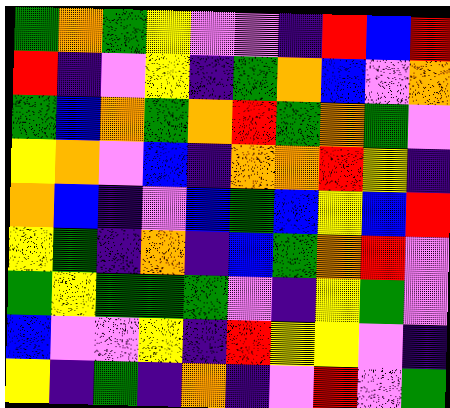[["green", "orange", "green", "yellow", "violet", "violet", "indigo", "red", "blue", "red"], ["red", "indigo", "violet", "yellow", "indigo", "green", "orange", "blue", "violet", "orange"], ["green", "blue", "orange", "green", "orange", "red", "green", "orange", "green", "violet"], ["yellow", "orange", "violet", "blue", "indigo", "orange", "orange", "red", "yellow", "indigo"], ["orange", "blue", "indigo", "violet", "blue", "green", "blue", "yellow", "blue", "red"], ["yellow", "green", "indigo", "orange", "indigo", "blue", "green", "orange", "red", "violet"], ["green", "yellow", "green", "green", "green", "violet", "indigo", "yellow", "green", "violet"], ["blue", "violet", "violet", "yellow", "indigo", "red", "yellow", "yellow", "violet", "indigo"], ["yellow", "indigo", "green", "indigo", "orange", "indigo", "violet", "red", "violet", "green"]]